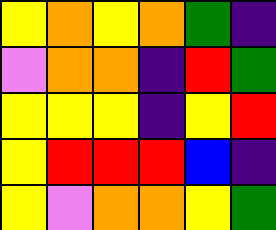[["yellow", "orange", "yellow", "orange", "green", "indigo"], ["violet", "orange", "orange", "indigo", "red", "green"], ["yellow", "yellow", "yellow", "indigo", "yellow", "red"], ["yellow", "red", "red", "red", "blue", "indigo"], ["yellow", "violet", "orange", "orange", "yellow", "green"]]